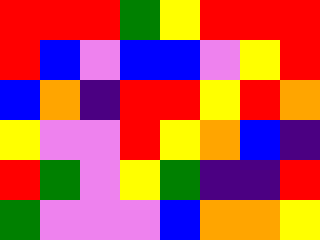[["red", "red", "red", "green", "yellow", "red", "red", "red"], ["red", "blue", "violet", "blue", "blue", "violet", "yellow", "red"], ["blue", "orange", "indigo", "red", "red", "yellow", "red", "orange"], ["yellow", "violet", "violet", "red", "yellow", "orange", "blue", "indigo"], ["red", "green", "violet", "yellow", "green", "indigo", "indigo", "red"], ["green", "violet", "violet", "violet", "blue", "orange", "orange", "yellow"]]